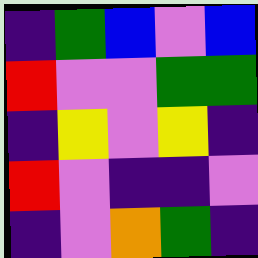[["indigo", "green", "blue", "violet", "blue"], ["red", "violet", "violet", "green", "green"], ["indigo", "yellow", "violet", "yellow", "indigo"], ["red", "violet", "indigo", "indigo", "violet"], ["indigo", "violet", "orange", "green", "indigo"]]